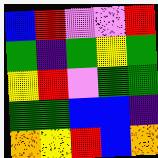[["blue", "red", "violet", "violet", "red"], ["green", "indigo", "green", "yellow", "green"], ["yellow", "red", "violet", "green", "green"], ["green", "green", "blue", "blue", "indigo"], ["orange", "yellow", "red", "blue", "orange"]]